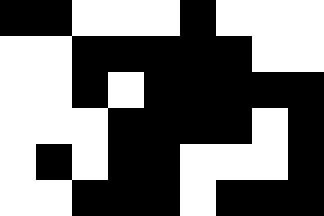[["black", "black", "white", "white", "white", "black", "white", "white", "white"], ["white", "white", "black", "black", "black", "black", "black", "white", "white"], ["white", "white", "black", "white", "black", "black", "black", "black", "black"], ["white", "white", "white", "black", "black", "black", "black", "white", "black"], ["white", "black", "white", "black", "black", "white", "white", "white", "black"], ["white", "white", "black", "black", "black", "white", "black", "black", "black"]]